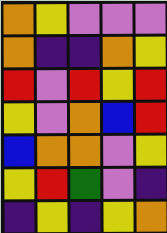[["orange", "yellow", "violet", "violet", "violet"], ["orange", "indigo", "indigo", "orange", "yellow"], ["red", "violet", "red", "yellow", "red"], ["yellow", "violet", "orange", "blue", "red"], ["blue", "orange", "orange", "violet", "yellow"], ["yellow", "red", "green", "violet", "indigo"], ["indigo", "yellow", "indigo", "yellow", "orange"]]